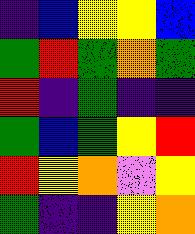[["indigo", "blue", "yellow", "yellow", "blue"], ["green", "red", "green", "orange", "green"], ["red", "indigo", "green", "indigo", "indigo"], ["green", "blue", "green", "yellow", "red"], ["red", "yellow", "orange", "violet", "yellow"], ["green", "indigo", "indigo", "yellow", "orange"]]